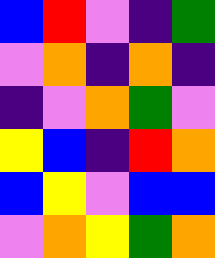[["blue", "red", "violet", "indigo", "green"], ["violet", "orange", "indigo", "orange", "indigo"], ["indigo", "violet", "orange", "green", "violet"], ["yellow", "blue", "indigo", "red", "orange"], ["blue", "yellow", "violet", "blue", "blue"], ["violet", "orange", "yellow", "green", "orange"]]